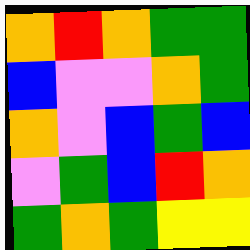[["orange", "red", "orange", "green", "green"], ["blue", "violet", "violet", "orange", "green"], ["orange", "violet", "blue", "green", "blue"], ["violet", "green", "blue", "red", "orange"], ["green", "orange", "green", "yellow", "yellow"]]